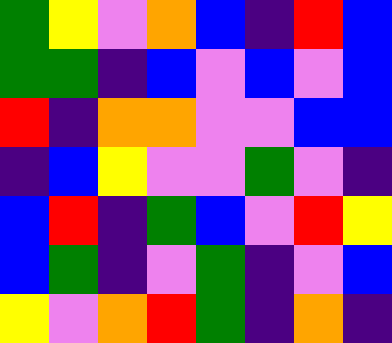[["green", "yellow", "violet", "orange", "blue", "indigo", "red", "blue"], ["green", "green", "indigo", "blue", "violet", "blue", "violet", "blue"], ["red", "indigo", "orange", "orange", "violet", "violet", "blue", "blue"], ["indigo", "blue", "yellow", "violet", "violet", "green", "violet", "indigo"], ["blue", "red", "indigo", "green", "blue", "violet", "red", "yellow"], ["blue", "green", "indigo", "violet", "green", "indigo", "violet", "blue"], ["yellow", "violet", "orange", "red", "green", "indigo", "orange", "indigo"]]